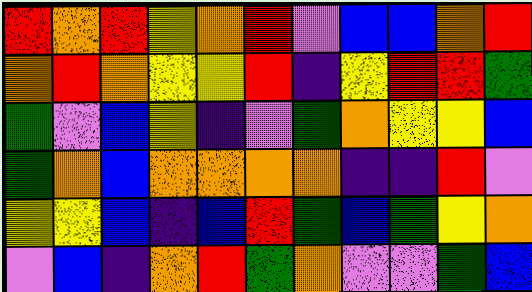[["red", "orange", "red", "yellow", "orange", "red", "violet", "blue", "blue", "orange", "red"], ["orange", "red", "orange", "yellow", "yellow", "red", "indigo", "yellow", "red", "red", "green"], ["green", "violet", "blue", "yellow", "indigo", "violet", "green", "orange", "yellow", "yellow", "blue"], ["green", "orange", "blue", "orange", "orange", "orange", "orange", "indigo", "indigo", "red", "violet"], ["yellow", "yellow", "blue", "indigo", "blue", "red", "green", "blue", "green", "yellow", "orange"], ["violet", "blue", "indigo", "orange", "red", "green", "orange", "violet", "violet", "green", "blue"]]